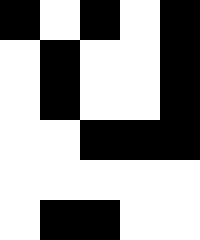[["black", "white", "black", "white", "black"], ["white", "black", "white", "white", "black"], ["white", "black", "white", "white", "black"], ["white", "white", "black", "black", "black"], ["white", "white", "white", "white", "white"], ["white", "black", "black", "white", "white"]]